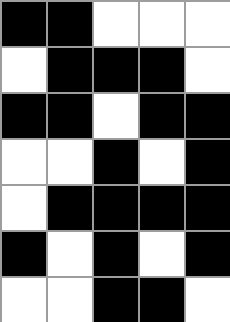[["black", "black", "white", "white", "white"], ["white", "black", "black", "black", "white"], ["black", "black", "white", "black", "black"], ["white", "white", "black", "white", "black"], ["white", "black", "black", "black", "black"], ["black", "white", "black", "white", "black"], ["white", "white", "black", "black", "white"]]